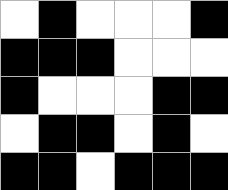[["white", "black", "white", "white", "white", "black"], ["black", "black", "black", "white", "white", "white"], ["black", "white", "white", "white", "black", "black"], ["white", "black", "black", "white", "black", "white"], ["black", "black", "white", "black", "black", "black"]]